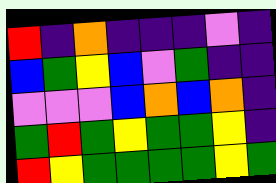[["red", "indigo", "orange", "indigo", "indigo", "indigo", "violet", "indigo"], ["blue", "green", "yellow", "blue", "violet", "green", "indigo", "indigo"], ["violet", "violet", "violet", "blue", "orange", "blue", "orange", "indigo"], ["green", "red", "green", "yellow", "green", "green", "yellow", "indigo"], ["red", "yellow", "green", "green", "green", "green", "yellow", "green"]]